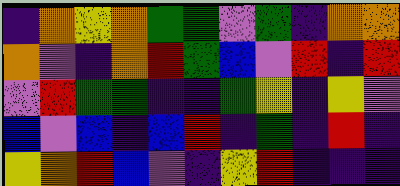[["indigo", "orange", "yellow", "orange", "green", "green", "violet", "green", "indigo", "orange", "orange"], ["orange", "violet", "indigo", "orange", "red", "green", "blue", "violet", "red", "indigo", "red"], ["violet", "red", "green", "green", "indigo", "indigo", "green", "yellow", "indigo", "yellow", "violet"], ["blue", "violet", "blue", "indigo", "blue", "red", "indigo", "green", "indigo", "red", "indigo"], ["yellow", "orange", "red", "blue", "violet", "indigo", "yellow", "red", "indigo", "indigo", "indigo"]]